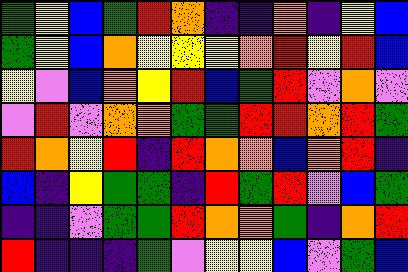[["green", "yellow", "blue", "green", "red", "orange", "indigo", "indigo", "orange", "indigo", "yellow", "blue"], ["green", "yellow", "blue", "orange", "yellow", "yellow", "yellow", "orange", "red", "yellow", "red", "blue"], ["yellow", "violet", "blue", "orange", "yellow", "red", "blue", "green", "red", "violet", "orange", "violet"], ["violet", "red", "violet", "orange", "orange", "green", "green", "red", "red", "orange", "red", "green"], ["red", "orange", "yellow", "red", "indigo", "red", "orange", "orange", "blue", "orange", "red", "indigo"], ["blue", "indigo", "yellow", "green", "green", "indigo", "red", "green", "red", "violet", "blue", "green"], ["indigo", "indigo", "violet", "green", "green", "red", "orange", "orange", "green", "indigo", "orange", "red"], ["red", "indigo", "indigo", "indigo", "green", "violet", "yellow", "yellow", "blue", "violet", "green", "blue"]]